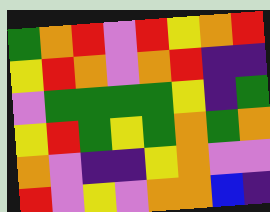[["green", "orange", "red", "violet", "red", "yellow", "orange", "red"], ["yellow", "red", "orange", "violet", "orange", "red", "indigo", "indigo"], ["violet", "green", "green", "green", "green", "yellow", "indigo", "green"], ["yellow", "red", "green", "yellow", "green", "orange", "green", "orange"], ["orange", "violet", "indigo", "indigo", "yellow", "orange", "violet", "violet"], ["red", "violet", "yellow", "violet", "orange", "orange", "blue", "indigo"]]